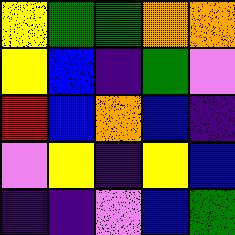[["yellow", "green", "green", "orange", "orange"], ["yellow", "blue", "indigo", "green", "violet"], ["red", "blue", "orange", "blue", "indigo"], ["violet", "yellow", "indigo", "yellow", "blue"], ["indigo", "indigo", "violet", "blue", "green"]]